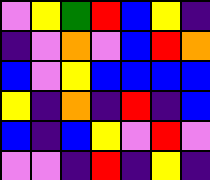[["violet", "yellow", "green", "red", "blue", "yellow", "indigo"], ["indigo", "violet", "orange", "violet", "blue", "red", "orange"], ["blue", "violet", "yellow", "blue", "blue", "blue", "blue"], ["yellow", "indigo", "orange", "indigo", "red", "indigo", "blue"], ["blue", "indigo", "blue", "yellow", "violet", "red", "violet"], ["violet", "violet", "indigo", "red", "indigo", "yellow", "indigo"]]